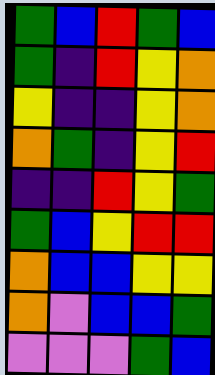[["green", "blue", "red", "green", "blue"], ["green", "indigo", "red", "yellow", "orange"], ["yellow", "indigo", "indigo", "yellow", "orange"], ["orange", "green", "indigo", "yellow", "red"], ["indigo", "indigo", "red", "yellow", "green"], ["green", "blue", "yellow", "red", "red"], ["orange", "blue", "blue", "yellow", "yellow"], ["orange", "violet", "blue", "blue", "green"], ["violet", "violet", "violet", "green", "blue"]]